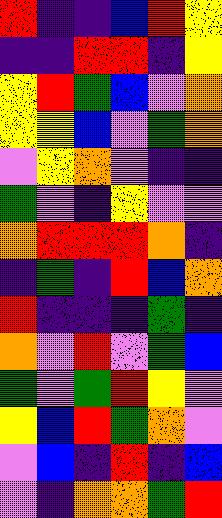[["red", "indigo", "indigo", "blue", "red", "yellow"], ["indigo", "indigo", "red", "red", "indigo", "yellow"], ["yellow", "red", "green", "blue", "violet", "orange"], ["yellow", "yellow", "blue", "violet", "green", "orange"], ["violet", "yellow", "orange", "violet", "indigo", "indigo"], ["green", "violet", "indigo", "yellow", "violet", "violet"], ["orange", "red", "red", "red", "orange", "indigo"], ["indigo", "green", "indigo", "red", "blue", "orange"], ["red", "indigo", "indigo", "indigo", "green", "indigo"], ["orange", "violet", "red", "violet", "green", "blue"], ["green", "violet", "green", "red", "yellow", "violet"], ["yellow", "blue", "red", "green", "orange", "violet"], ["violet", "blue", "indigo", "red", "indigo", "blue"], ["violet", "indigo", "orange", "orange", "green", "red"]]